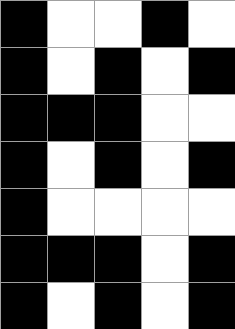[["black", "white", "white", "black", "white"], ["black", "white", "black", "white", "black"], ["black", "black", "black", "white", "white"], ["black", "white", "black", "white", "black"], ["black", "white", "white", "white", "white"], ["black", "black", "black", "white", "black"], ["black", "white", "black", "white", "black"]]